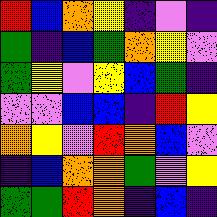[["red", "blue", "orange", "yellow", "indigo", "violet", "indigo"], ["green", "indigo", "blue", "green", "orange", "yellow", "violet"], ["green", "yellow", "violet", "yellow", "blue", "green", "indigo"], ["violet", "violet", "blue", "blue", "indigo", "red", "yellow"], ["orange", "yellow", "violet", "red", "orange", "blue", "violet"], ["indigo", "blue", "orange", "orange", "green", "violet", "yellow"], ["green", "green", "red", "orange", "indigo", "blue", "indigo"]]